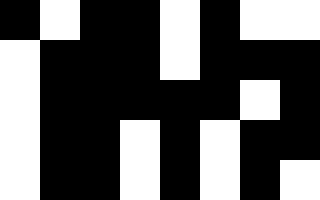[["black", "white", "black", "black", "white", "black", "white", "white"], ["white", "black", "black", "black", "white", "black", "black", "black"], ["white", "black", "black", "black", "black", "black", "white", "black"], ["white", "black", "black", "white", "black", "white", "black", "black"], ["white", "black", "black", "white", "black", "white", "black", "white"]]